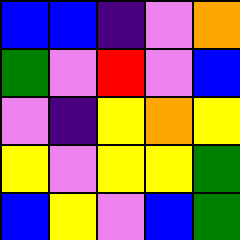[["blue", "blue", "indigo", "violet", "orange"], ["green", "violet", "red", "violet", "blue"], ["violet", "indigo", "yellow", "orange", "yellow"], ["yellow", "violet", "yellow", "yellow", "green"], ["blue", "yellow", "violet", "blue", "green"]]